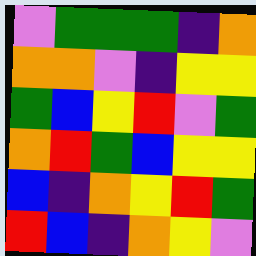[["violet", "green", "green", "green", "indigo", "orange"], ["orange", "orange", "violet", "indigo", "yellow", "yellow"], ["green", "blue", "yellow", "red", "violet", "green"], ["orange", "red", "green", "blue", "yellow", "yellow"], ["blue", "indigo", "orange", "yellow", "red", "green"], ["red", "blue", "indigo", "orange", "yellow", "violet"]]